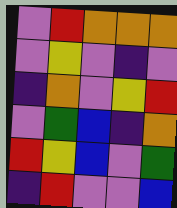[["violet", "red", "orange", "orange", "orange"], ["violet", "yellow", "violet", "indigo", "violet"], ["indigo", "orange", "violet", "yellow", "red"], ["violet", "green", "blue", "indigo", "orange"], ["red", "yellow", "blue", "violet", "green"], ["indigo", "red", "violet", "violet", "blue"]]